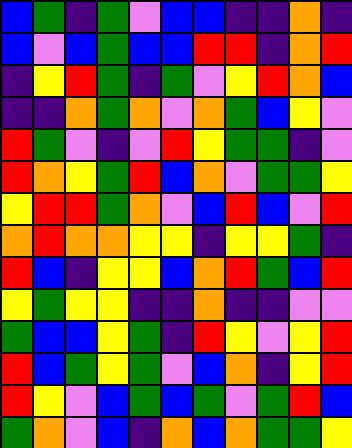[["blue", "green", "indigo", "green", "violet", "blue", "blue", "indigo", "indigo", "orange", "indigo"], ["blue", "violet", "blue", "green", "blue", "blue", "red", "red", "indigo", "orange", "red"], ["indigo", "yellow", "red", "green", "indigo", "green", "violet", "yellow", "red", "orange", "blue"], ["indigo", "indigo", "orange", "green", "orange", "violet", "orange", "green", "blue", "yellow", "violet"], ["red", "green", "violet", "indigo", "violet", "red", "yellow", "green", "green", "indigo", "violet"], ["red", "orange", "yellow", "green", "red", "blue", "orange", "violet", "green", "green", "yellow"], ["yellow", "red", "red", "green", "orange", "violet", "blue", "red", "blue", "violet", "red"], ["orange", "red", "orange", "orange", "yellow", "yellow", "indigo", "yellow", "yellow", "green", "indigo"], ["red", "blue", "indigo", "yellow", "yellow", "blue", "orange", "red", "green", "blue", "red"], ["yellow", "green", "yellow", "yellow", "indigo", "indigo", "orange", "indigo", "indigo", "violet", "violet"], ["green", "blue", "blue", "yellow", "green", "indigo", "red", "yellow", "violet", "yellow", "red"], ["red", "blue", "green", "yellow", "green", "violet", "blue", "orange", "indigo", "yellow", "red"], ["red", "yellow", "violet", "blue", "green", "blue", "green", "violet", "green", "red", "blue"], ["green", "orange", "violet", "blue", "indigo", "orange", "blue", "orange", "green", "green", "yellow"]]